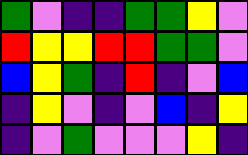[["green", "violet", "indigo", "indigo", "green", "green", "yellow", "violet"], ["red", "yellow", "yellow", "red", "red", "green", "green", "violet"], ["blue", "yellow", "green", "indigo", "red", "indigo", "violet", "blue"], ["indigo", "yellow", "violet", "indigo", "violet", "blue", "indigo", "yellow"], ["indigo", "violet", "green", "violet", "violet", "violet", "yellow", "indigo"]]